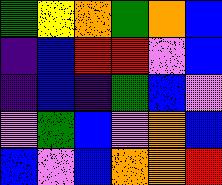[["green", "yellow", "orange", "green", "orange", "blue"], ["indigo", "blue", "red", "red", "violet", "blue"], ["indigo", "blue", "indigo", "green", "blue", "violet"], ["violet", "green", "blue", "violet", "orange", "blue"], ["blue", "violet", "blue", "orange", "orange", "red"]]